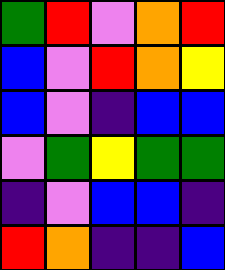[["green", "red", "violet", "orange", "red"], ["blue", "violet", "red", "orange", "yellow"], ["blue", "violet", "indigo", "blue", "blue"], ["violet", "green", "yellow", "green", "green"], ["indigo", "violet", "blue", "blue", "indigo"], ["red", "orange", "indigo", "indigo", "blue"]]